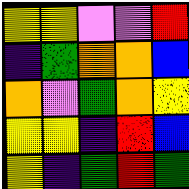[["yellow", "yellow", "violet", "violet", "red"], ["indigo", "green", "orange", "orange", "blue"], ["orange", "violet", "green", "orange", "yellow"], ["yellow", "yellow", "indigo", "red", "blue"], ["yellow", "indigo", "green", "red", "green"]]